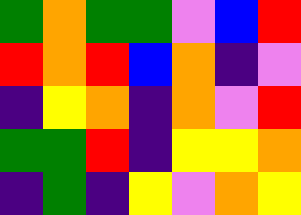[["green", "orange", "green", "green", "violet", "blue", "red"], ["red", "orange", "red", "blue", "orange", "indigo", "violet"], ["indigo", "yellow", "orange", "indigo", "orange", "violet", "red"], ["green", "green", "red", "indigo", "yellow", "yellow", "orange"], ["indigo", "green", "indigo", "yellow", "violet", "orange", "yellow"]]